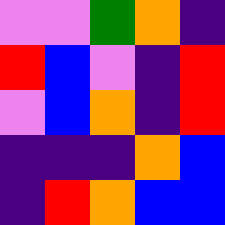[["violet", "violet", "green", "orange", "indigo"], ["red", "blue", "violet", "indigo", "red"], ["violet", "blue", "orange", "indigo", "red"], ["indigo", "indigo", "indigo", "orange", "blue"], ["indigo", "red", "orange", "blue", "blue"]]